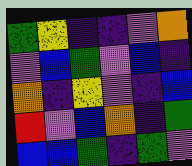[["green", "yellow", "indigo", "indigo", "violet", "orange"], ["violet", "blue", "green", "violet", "blue", "indigo"], ["orange", "indigo", "yellow", "violet", "indigo", "blue"], ["red", "violet", "blue", "orange", "indigo", "green"], ["blue", "blue", "green", "indigo", "green", "violet"]]